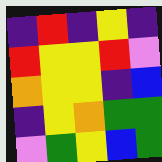[["indigo", "red", "indigo", "yellow", "indigo"], ["red", "yellow", "yellow", "red", "violet"], ["orange", "yellow", "yellow", "indigo", "blue"], ["indigo", "yellow", "orange", "green", "green"], ["violet", "green", "yellow", "blue", "green"]]